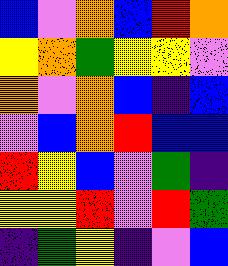[["blue", "violet", "orange", "blue", "red", "orange"], ["yellow", "orange", "green", "yellow", "yellow", "violet"], ["orange", "violet", "orange", "blue", "indigo", "blue"], ["violet", "blue", "orange", "red", "blue", "blue"], ["red", "yellow", "blue", "violet", "green", "indigo"], ["yellow", "yellow", "red", "violet", "red", "green"], ["indigo", "green", "yellow", "indigo", "violet", "blue"]]